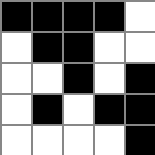[["black", "black", "black", "black", "white"], ["white", "black", "black", "white", "white"], ["white", "white", "black", "white", "black"], ["white", "black", "white", "black", "black"], ["white", "white", "white", "white", "black"]]